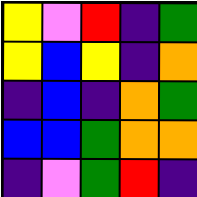[["yellow", "violet", "red", "indigo", "green"], ["yellow", "blue", "yellow", "indigo", "orange"], ["indigo", "blue", "indigo", "orange", "green"], ["blue", "blue", "green", "orange", "orange"], ["indigo", "violet", "green", "red", "indigo"]]